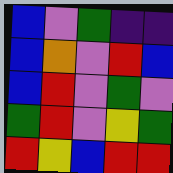[["blue", "violet", "green", "indigo", "indigo"], ["blue", "orange", "violet", "red", "blue"], ["blue", "red", "violet", "green", "violet"], ["green", "red", "violet", "yellow", "green"], ["red", "yellow", "blue", "red", "red"]]